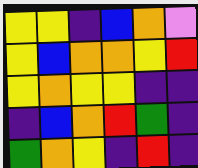[["yellow", "yellow", "indigo", "blue", "orange", "violet"], ["yellow", "blue", "orange", "orange", "yellow", "red"], ["yellow", "orange", "yellow", "yellow", "indigo", "indigo"], ["indigo", "blue", "orange", "red", "green", "indigo"], ["green", "orange", "yellow", "indigo", "red", "indigo"]]